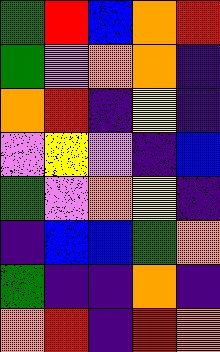[["green", "red", "blue", "orange", "red"], ["green", "violet", "orange", "orange", "indigo"], ["orange", "red", "indigo", "yellow", "indigo"], ["violet", "yellow", "violet", "indigo", "blue"], ["green", "violet", "orange", "yellow", "indigo"], ["indigo", "blue", "blue", "green", "orange"], ["green", "indigo", "indigo", "orange", "indigo"], ["orange", "red", "indigo", "red", "orange"]]